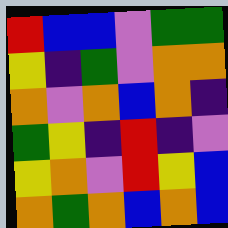[["red", "blue", "blue", "violet", "green", "green"], ["yellow", "indigo", "green", "violet", "orange", "orange"], ["orange", "violet", "orange", "blue", "orange", "indigo"], ["green", "yellow", "indigo", "red", "indigo", "violet"], ["yellow", "orange", "violet", "red", "yellow", "blue"], ["orange", "green", "orange", "blue", "orange", "blue"]]